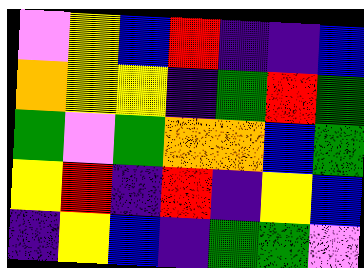[["violet", "yellow", "blue", "red", "indigo", "indigo", "blue"], ["orange", "yellow", "yellow", "indigo", "green", "red", "green"], ["green", "violet", "green", "orange", "orange", "blue", "green"], ["yellow", "red", "indigo", "red", "indigo", "yellow", "blue"], ["indigo", "yellow", "blue", "indigo", "green", "green", "violet"]]